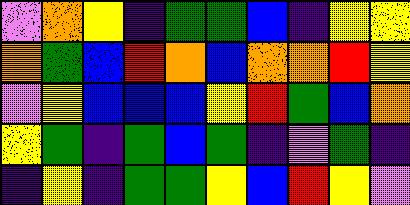[["violet", "orange", "yellow", "indigo", "green", "green", "blue", "indigo", "yellow", "yellow"], ["orange", "green", "blue", "red", "orange", "blue", "orange", "orange", "red", "yellow"], ["violet", "yellow", "blue", "blue", "blue", "yellow", "red", "green", "blue", "orange"], ["yellow", "green", "indigo", "green", "blue", "green", "indigo", "violet", "green", "indigo"], ["indigo", "yellow", "indigo", "green", "green", "yellow", "blue", "red", "yellow", "violet"]]